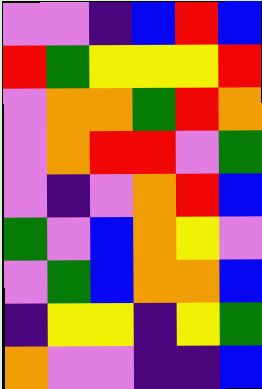[["violet", "violet", "indigo", "blue", "red", "blue"], ["red", "green", "yellow", "yellow", "yellow", "red"], ["violet", "orange", "orange", "green", "red", "orange"], ["violet", "orange", "red", "red", "violet", "green"], ["violet", "indigo", "violet", "orange", "red", "blue"], ["green", "violet", "blue", "orange", "yellow", "violet"], ["violet", "green", "blue", "orange", "orange", "blue"], ["indigo", "yellow", "yellow", "indigo", "yellow", "green"], ["orange", "violet", "violet", "indigo", "indigo", "blue"]]